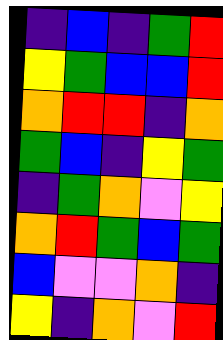[["indigo", "blue", "indigo", "green", "red"], ["yellow", "green", "blue", "blue", "red"], ["orange", "red", "red", "indigo", "orange"], ["green", "blue", "indigo", "yellow", "green"], ["indigo", "green", "orange", "violet", "yellow"], ["orange", "red", "green", "blue", "green"], ["blue", "violet", "violet", "orange", "indigo"], ["yellow", "indigo", "orange", "violet", "red"]]